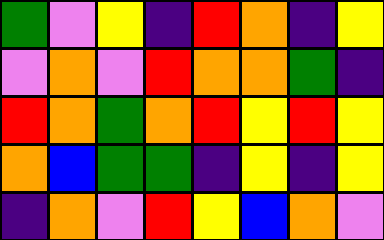[["green", "violet", "yellow", "indigo", "red", "orange", "indigo", "yellow"], ["violet", "orange", "violet", "red", "orange", "orange", "green", "indigo"], ["red", "orange", "green", "orange", "red", "yellow", "red", "yellow"], ["orange", "blue", "green", "green", "indigo", "yellow", "indigo", "yellow"], ["indigo", "orange", "violet", "red", "yellow", "blue", "orange", "violet"]]